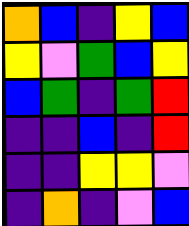[["orange", "blue", "indigo", "yellow", "blue"], ["yellow", "violet", "green", "blue", "yellow"], ["blue", "green", "indigo", "green", "red"], ["indigo", "indigo", "blue", "indigo", "red"], ["indigo", "indigo", "yellow", "yellow", "violet"], ["indigo", "orange", "indigo", "violet", "blue"]]